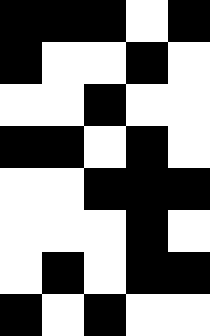[["black", "black", "black", "white", "black"], ["black", "white", "white", "black", "white"], ["white", "white", "black", "white", "white"], ["black", "black", "white", "black", "white"], ["white", "white", "black", "black", "black"], ["white", "white", "white", "black", "white"], ["white", "black", "white", "black", "black"], ["black", "white", "black", "white", "white"]]